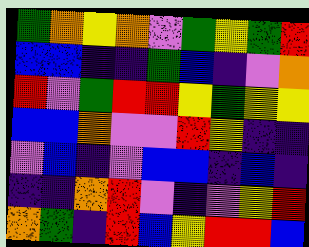[["green", "orange", "yellow", "orange", "violet", "green", "yellow", "green", "red"], ["blue", "blue", "indigo", "indigo", "green", "blue", "indigo", "violet", "orange"], ["red", "violet", "green", "red", "red", "yellow", "green", "yellow", "yellow"], ["blue", "blue", "orange", "violet", "violet", "red", "yellow", "indigo", "indigo"], ["violet", "blue", "indigo", "violet", "blue", "blue", "indigo", "blue", "indigo"], ["indigo", "indigo", "orange", "red", "violet", "indigo", "violet", "yellow", "red"], ["orange", "green", "indigo", "red", "blue", "yellow", "red", "red", "blue"]]